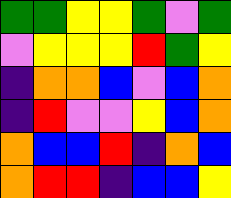[["green", "green", "yellow", "yellow", "green", "violet", "green"], ["violet", "yellow", "yellow", "yellow", "red", "green", "yellow"], ["indigo", "orange", "orange", "blue", "violet", "blue", "orange"], ["indigo", "red", "violet", "violet", "yellow", "blue", "orange"], ["orange", "blue", "blue", "red", "indigo", "orange", "blue"], ["orange", "red", "red", "indigo", "blue", "blue", "yellow"]]